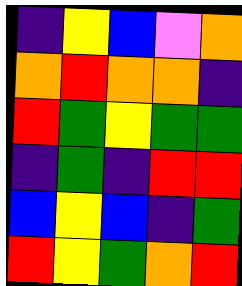[["indigo", "yellow", "blue", "violet", "orange"], ["orange", "red", "orange", "orange", "indigo"], ["red", "green", "yellow", "green", "green"], ["indigo", "green", "indigo", "red", "red"], ["blue", "yellow", "blue", "indigo", "green"], ["red", "yellow", "green", "orange", "red"]]